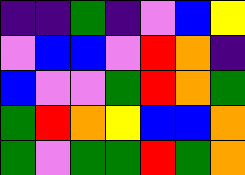[["indigo", "indigo", "green", "indigo", "violet", "blue", "yellow"], ["violet", "blue", "blue", "violet", "red", "orange", "indigo"], ["blue", "violet", "violet", "green", "red", "orange", "green"], ["green", "red", "orange", "yellow", "blue", "blue", "orange"], ["green", "violet", "green", "green", "red", "green", "orange"]]